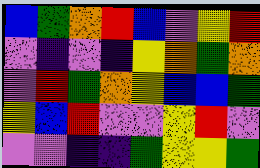[["blue", "green", "orange", "red", "blue", "violet", "yellow", "red"], ["violet", "indigo", "violet", "indigo", "yellow", "orange", "green", "orange"], ["violet", "red", "green", "orange", "yellow", "blue", "blue", "green"], ["yellow", "blue", "red", "violet", "violet", "yellow", "red", "violet"], ["violet", "violet", "indigo", "indigo", "green", "yellow", "yellow", "green"]]